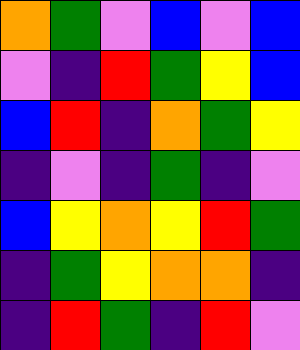[["orange", "green", "violet", "blue", "violet", "blue"], ["violet", "indigo", "red", "green", "yellow", "blue"], ["blue", "red", "indigo", "orange", "green", "yellow"], ["indigo", "violet", "indigo", "green", "indigo", "violet"], ["blue", "yellow", "orange", "yellow", "red", "green"], ["indigo", "green", "yellow", "orange", "orange", "indigo"], ["indigo", "red", "green", "indigo", "red", "violet"]]